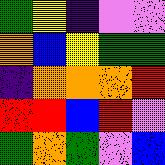[["green", "yellow", "indigo", "violet", "violet"], ["orange", "blue", "yellow", "green", "green"], ["indigo", "orange", "orange", "orange", "red"], ["red", "red", "blue", "red", "violet"], ["green", "orange", "green", "violet", "blue"]]